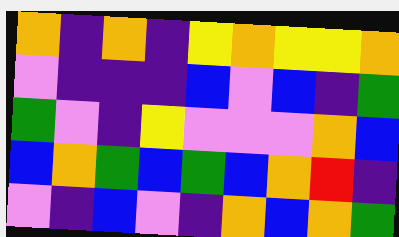[["orange", "indigo", "orange", "indigo", "yellow", "orange", "yellow", "yellow", "orange"], ["violet", "indigo", "indigo", "indigo", "blue", "violet", "blue", "indigo", "green"], ["green", "violet", "indigo", "yellow", "violet", "violet", "violet", "orange", "blue"], ["blue", "orange", "green", "blue", "green", "blue", "orange", "red", "indigo"], ["violet", "indigo", "blue", "violet", "indigo", "orange", "blue", "orange", "green"]]